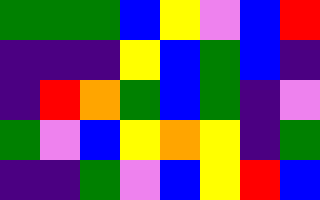[["green", "green", "green", "blue", "yellow", "violet", "blue", "red"], ["indigo", "indigo", "indigo", "yellow", "blue", "green", "blue", "indigo"], ["indigo", "red", "orange", "green", "blue", "green", "indigo", "violet"], ["green", "violet", "blue", "yellow", "orange", "yellow", "indigo", "green"], ["indigo", "indigo", "green", "violet", "blue", "yellow", "red", "blue"]]